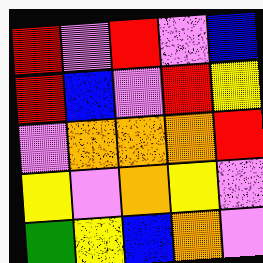[["red", "violet", "red", "violet", "blue"], ["red", "blue", "violet", "red", "yellow"], ["violet", "orange", "orange", "orange", "red"], ["yellow", "violet", "orange", "yellow", "violet"], ["green", "yellow", "blue", "orange", "violet"]]